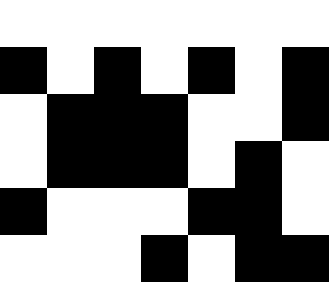[["white", "white", "white", "white", "white", "white", "white"], ["black", "white", "black", "white", "black", "white", "black"], ["white", "black", "black", "black", "white", "white", "black"], ["white", "black", "black", "black", "white", "black", "white"], ["black", "white", "white", "white", "black", "black", "white"], ["white", "white", "white", "black", "white", "black", "black"]]